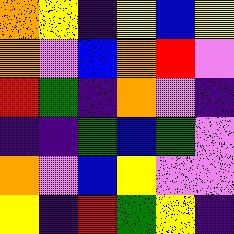[["orange", "yellow", "indigo", "yellow", "blue", "yellow"], ["orange", "violet", "blue", "orange", "red", "violet"], ["red", "green", "indigo", "orange", "violet", "indigo"], ["indigo", "indigo", "green", "blue", "green", "violet"], ["orange", "violet", "blue", "yellow", "violet", "violet"], ["yellow", "indigo", "red", "green", "yellow", "indigo"]]